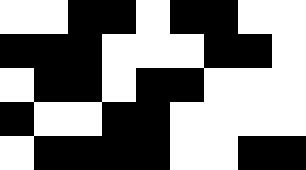[["white", "white", "black", "black", "white", "black", "black", "white", "white"], ["black", "black", "black", "white", "white", "white", "black", "black", "white"], ["white", "black", "black", "white", "black", "black", "white", "white", "white"], ["black", "white", "white", "black", "black", "white", "white", "white", "white"], ["white", "black", "black", "black", "black", "white", "white", "black", "black"]]